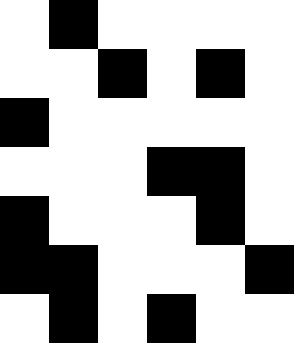[["white", "black", "white", "white", "white", "white"], ["white", "white", "black", "white", "black", "white"], ["black", "white", "white", "white", "white", "white"], ["white", "white", "white", "black", "black", "white"], ["black", "white", "white", "white", "black", "white"], ["black", "black", "white", "white", "white", "black"], ["white", "black", "white", "black", "white", "white"]]